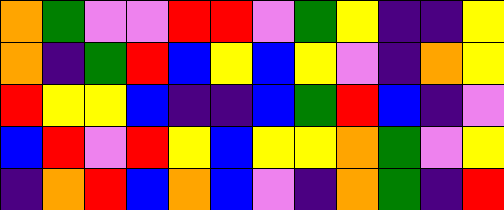[["orange", "green", "violet", "violet", "red", "red", "violet", "green", "yellow", "indigo", "indigo", "yellow"], ["orange", "indigo", "green", "red", "blue", "yellow", "blue", "yellow", "violet", "indigo", "orange", "yellow"], ["red", "yellow", "yellow", "blue", "indigo", "indigo", "blue", "green", "red", "blue", "indigo", "violet"], ["blue", "red", "violet", "red", "yellow", "blue", "yellow", "yellow", "orange", "green", "violet", "yellow"], ["indigo", "orange", "red", "blue", "orange", "blue", "violet", "indigo", "orange", "green", "indigo", "red"]]